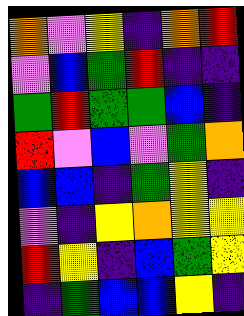[["orange", "violet", "yellow", "indigo", "orange", "red"], ["violet", "blue", "green", "red", "indigo", "indigo"], ["green", "red", "green", "green", "blue", "indigo"], ["red", "violet", "blue", "violet", "green", "orange"], ["blue", "blue", "indigo", "green", "yellow", "indigo"], ["violet", "indigo", "yellow", "orange", "yellow", "yellow"], ["red", "yellow", "indigo", "blue", "green", "yellow"], ["indigo", "green", "blue", "blue", "yellow", "indigo"]]